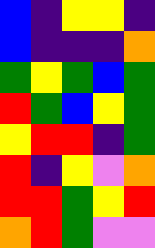[["blue", "indigo", "yellow", "yellow", "indigo"], ["blue", "indigo", "indigo", "indigo", "orange"], ["green", "yellow", "green", "blue", "green"], ["red", "green", "blue", "yellow", "green"], ["yellow", "red", "red", "indigo", "green"], ["red", "indigo", "yellow", "violet", "orange"], ["red", "red", "green", "yellow", "red"], ["orange", "red", "green", "violet", "violet"]]